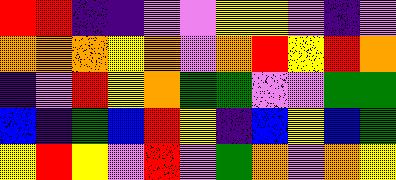[["red", "red", "indigo", "indigo", "violet", "violet", "yellow", "yellow", "violet", "indigo", "violet"], ["orange", "orange", "orange", "yellow", "orange", "violet", "orange", "red", "yellow", "red", "orange"], ["indigo", "violet", "red", "yellow", "orange", "green", "green", "violet", "violet", "green", "green"], ["blue", "indigo", "green", "blue", "red", "yellow", "indigo", "blue", "yellow", "blue", "green"], ["yellow", "red", "yellow", "violet", "red", "violet", "green", "orange", "violet", "orange", "yellow"]]